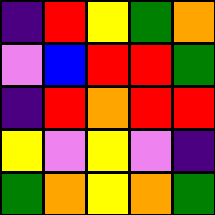[["indigo", "red", "yellow", "green", "orange"], ["violet", "blue", "red", "red", "green"], ["indigo", "red", "orange", "red", "red"], ["yellow", "violet", "yellow", "violet", "indigo"], ["green", "orange", "yellow", "orange", "green"]]